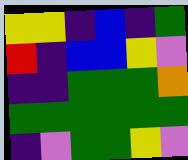[["yellow", "yellow", "indigo", "blue", "indigo", "green"], ["red", "indigo", "blue", "blue", "yellow", "violet"], ["indigo", "indigo", "green", "green", "green", "orange"], ["green", "green", "green", "green", "green", "green"], ["indigo", "violet", "green", "green", "yellow", "violet"]]